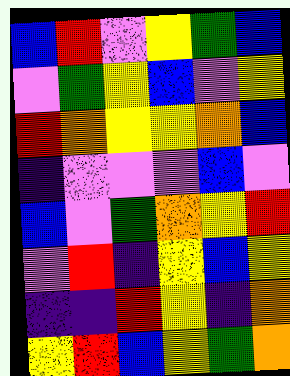[["blue", "red", "violet", "yellow", "green", "blue"], ["violet", "green", "yellow", "blue", "violet", "yellow"], ["red", "orange", "yellow", "yellow", "orange", "blue"], ["indigo", "violet", "violet", "violet", "blue", "violet"], ["blue", "violet", "green", "orange", "yellow", "red"], ["violet", "red", "indigo", "yellow", "blue", "yellow"], ["indigo", "indigo", "red", "yellow", "indigo", "orange"], ["yellow", "red", "blue", "yellow", "green", "orange"]]